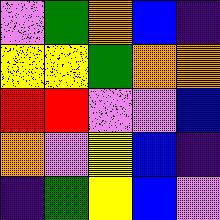[["violet", "green", "orange", "blue", "indigo"], ["yellow", "yellow", "green", "orange", "orange"], ["red", "red", "violet", "violet", "blue"], ["orange", "violet", "yellow", "blue", "indigo"], ["indigo", "green", "yellow", "blue", "violet"]]